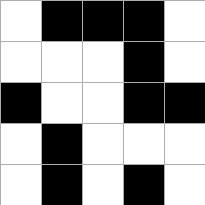[["white", "black", "black", "black", "white"], ["white", "white", "white", "black", "white"], ["black", "white", "white", "black", "black"], ["white", "black", "white", "white", "white"], ["white", "black", "white", "black", "white"]]